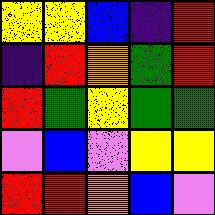[["yellow", "yellow", "blue", "indigo", "red"], ["indigo", "red", "orange", "green", "red"], ["red", "green", "yellow", "green", "green"], ["violet", "blue", "violet", "yellow", "yellow"], ["red", "red", "orange", "blue", "violet"]]